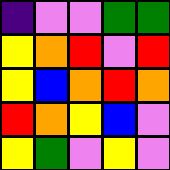[["indigo", "violet", "violet", "green", "green"], ["yellow", "orange", "red", "violet", "red"], ["yellow", "blue", "orange", "red", "orange"], ["red", "orange", "yellow", "blue", "violet"], ["yellow", "green", "violet", "yellow", "violet"]]